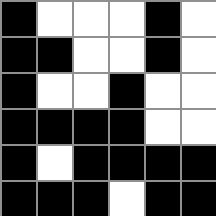[["black", "white", "white", "white", "black", "white"], ["black", "black", "white", "white", "black", "white"], ["black", "white", "white", "black", "white", "white"], ["black", "black", "black", "black", "white", "white"], ["black", "white", "black", "black", "black", "black"], ["black", "black", "black", "white", "black", "black"]]